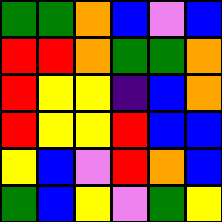[["green", "green", "orange", "blue", "violet", "blue"], ["red", "red", "orange", "green", "green", "orange"], ["red", "yellow", "yellow", "indigo", "blue", "orange"], ["red", "yellow", "yellow", "red", "blue", "blue"], ["yellow", "blue", "violet", "red", "orange", "blue"], ["green", "blue", "yellow", "violet", "green", "yellow"]]